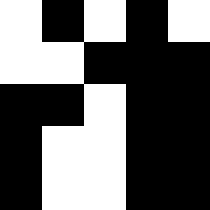[["white", "black", "white", "black", "white"], ["white", "white", "black", "black", "black"], ["black", "black", "white", "black", "black"], ["black", "white", "white", "black", "black"], ["black", "white", "white", "black", "black"]]